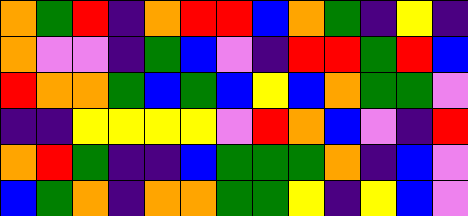[["orange", "green", "red", "indigo", "orange", "red", "red", "blue", "orange", "green", "indigo", "yellow", "indigo"], ["orange", "violet", "violet", "indigo", "green", "blue", "violet", "indigo", "red", "red", "green", "red", "blue"], ["red", "orange", "orange", "green", "blue", "green", "blue", "yellow", "blue", "orange", "green", "green", "violet"], ["indigo", "indigo", "yellow", "yellow", "yellow", "yellow", "violet", "red", "orange", "blue", "violet", "indigo", "red"], ["orange", "red", "green", "indigo", "indigo", "blue", "green", "green", "green", "orange", "indigo", "blue", "violet"], ["blue", "green", "orange", "indigo", "orange", "orange", "green", "green", "yellow", "indigo", "yellow", "blue", "violet"]]